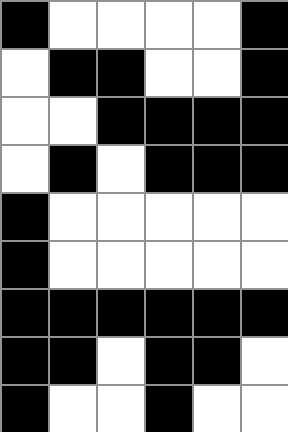[["black", "white", "white", "white", "white", "black"], ["white", "black", "black", "white", "white", "black"], ["white", "white", "black", "black", "black", "black"], ["white", "black", "white", "black", "black", "black"], ["black", "white", "white", "white", "white", "white"], ["black", "white", "white", "white", "white", "white"], ["black", "black", "black", "black", "black", "black"], ["black", "black", "white", "black", "black", "white"], ["black", "white", "white", "black", "white", "white"]]